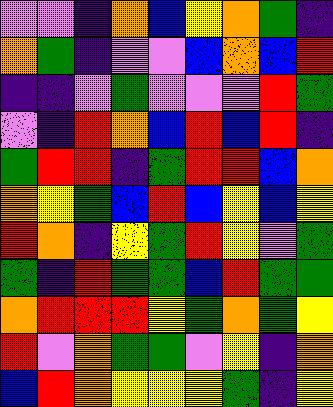[["violet", "violet", "indigo", "orange", "blue", "yellow", "orange", "green", "indigo"], ["orange", "green", "indigo", "violet", "violet", "blue", "orange", "blue", "red"], ["indigo", "indigo", "violet", "green", "violet", "violet", "violet", "red", "green"], ["violet", "indigo", "red", "orange", "blue", "red", "blue", "red", "indigo"], ["green", "red", "red", "indigo", "green", "red", "red", "blue", "orange"], ["orange", "yellow", "green", "blue", "red", "blue", "yellow", "blue", "yellow"], ["red", "orange", "indigo", "yellow", "green", "red", "yellow", "violet", "green"], ["green", "indigo", "red", "green", "green", "blue", "red", "green", "green"], ["orange", "red", "red", "red", "yellow", "green", "orange", "green", "yellow"], ["red", "violet", "orange", "green", "green", "violet", "yellow", "indigo", "orange"], ["blue", "red", "orange", "yellow", "yellow", "yellow", "green", "indigo", "yellow"]]